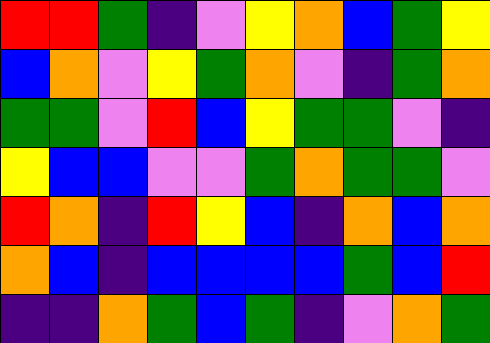[["red", "red", "green", "indigo", "violet", "yellow", "orange", "blue", "green", "yellow"], ["blue", "orange", "violet", "yellow", "green", "orange", "violet", "indigo", "green", "orange"], ["green", "green", "violet", "red", "blue", "yellow", "green", "green", "violet", "indigo"], ["yellow", "blue", "blue", "violet", "violet", "green", "orange", "green", "green", "violet"], ["red", "orange", "indigo", "red", "yellow", "blue", "indigo", "orange", "blue", "orange"], ["orange", "blue", "indigo", "blue", "blue", "blue", "blue", "green", "blue", "red"], ["indigo", "indigo", "orange", "green", "blue", "green", "indigo", "violet", "orange", "green"]]